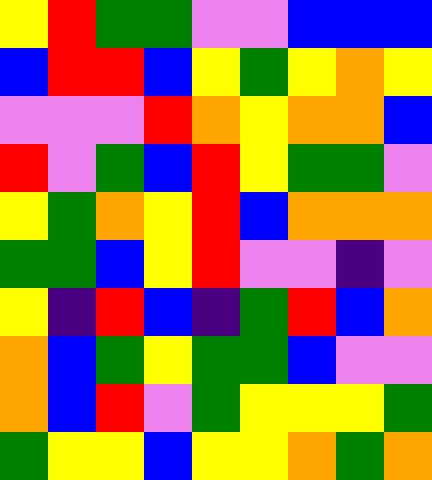[["yellow", "red", "green", "green", "violet", "violet", "blue", "blue", "blue"], ["blue", "red", "red", "blue", "yellow", "green", "yellow", "orange", "yellow"], ["violet", "violet", "violet", "red", "orange", "yellow", "orange", "orange", "blue"], ["red", "violet", "green", "blue", "red", "yellow", "green", "green", "violet"], ["yellow", "green", "orange", "yellow", "red", "blue", "orange", "orange", "orange"], ["green", "green", "blue", "yellow", "red", "violet", "violet", "indigo", "violet"], ["yellow", "indigo", "red", "blue", "indigo", "green", "red", "blue", "orange"], ["orange", "blue", "green", "yellow", "green", "green", "blue", "violet", "violet"], ["orange", "blue", "red", "violet", "green", "yellow", "yellow", "yellow", "green"], ["green", "yellow", "yellow", "blue", "yellow", "yellow", "orange", "green", "orange"]]